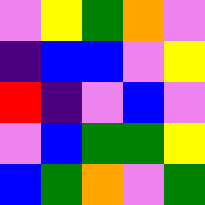[["violet", "yellow", "green", "orange", "violet"], ["indigo", "blue", "blue", "violet", "yellow"], ["red", "indigo", "violet", "blue", "violet"], ["violet", "blue", "green", "green", "yellow"], ["blue", "green", "orange", "violet", "green"]]